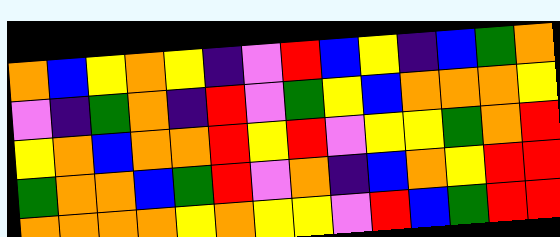[["orange", "blue", "yellow", "orange", "yellow", "indigo", "violet", "red", "blue", "yellow", "indigo", "blue", "green", "orange"], ["violet", "indigo", "green", "orange", "indigo", "red", "violet", "green", "yellow", "blue", "orange", "orange", "orange", "yellow"], ["yellow", "orange", "blue", "orange", "orange", "red", "yellow", "red", "violet", "yellow", "yellow", "green", "orange", "red"], ["green", "orange", "orange", "blue", "green", "red", "violet", "orange", "indigo", "blue", "orange", "yellow", "red", "red"], ["orange", "orange", "orange", "orange", "yellow", "orange", "yellow", "yellow", "violet", "red", "blue", "green", "red", "red"]]